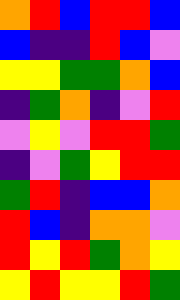[["orange", "red", "blue", "red", "red", "blue"], ["blue", "indigo", "indigo", "red", "blue", "violet"], ["yellow", "yellow", "green", "green", "orange", "blue"], ["indigo", "green", "orange", "indigo", "violet", "red"], ["violet", "yellow", "violet", "red", "red", "green"], ["indigo", "violet", "green", "yellow", "red", "red"], ["green", "red", "indigo", "blue", "blue", "orange"], ["red", "blue", "indigo", "orange", "orange", "violet"], ["red", "yellow", "red", "green", "orange", "yellow"], ["yellow", "red", "yellow", "yellow", "red", "green"]]